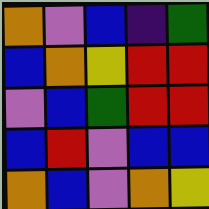[["orange", "violet", "blue", "indigo", "green"], ["blue", "orange", "yellow", "red", "red"], ["violet", "blue", "green", "red", "red"], ["blue", "red", "violet", "blue", "blue"], ["orange", "blue", "violet", "orange", "yellow"]]